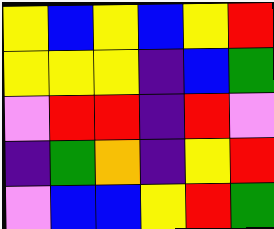[["yellow", "blue", "yellow", "blue", "yellow", "red"], ["yellow", "yellow", "yellow", "indigo", "blue", "green"], ["violet", "red", "red", "indigo", "red", "violet"], ["indigo", "green", "orange", "indigo", "yellow", "red"], ["violet", "blue", "blue", "yellow", "red", "green"]]